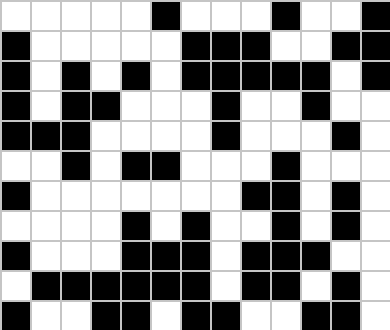[["white", "white", "white", "white", "white", "black", "white", "white", "white", "black", "white", "white", "black"], ["black", "white", "white", "white", "white", "white", "black", "black", "black", "white", "white", "black", "black"], ["black", "white", "black", "white", "black", "white", "black", "black", "black", "black", "black", "white", "black"], ["black", "white", "black", "black", "white", "white", "white", "black", "white", "white", "black", "white", "white"], ["black", "black", "black", "white", "white", "white", "white", "black", "white", "white", "white", "black", "white"], ["white", "white", "black", "white", "black", "black", "white", "white", "white", "black", "white", "white", "white"], ["black", "white", "white", "white", "white", "white", "white", "white", "black", "black", "white", "black", "white"], ["white", "white", "white", "white", "black", "white", "black", "white", "white", "black", "white", "black", "white"], ["black", "white", "white", "white", "black", "black", "black", "white", "black", "black", "black", "white", "white"], ["white", "black", "black", "black", "black", "black", "black", "white", "black", "black", "white", "black", "white"], ["black", "white", "white", "black", "black", "white", "black", "black", "white", "white", "black", "black", "white"]]